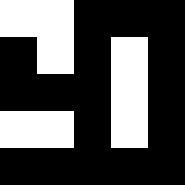[["white", "white", "black", "black", "black"], ["black", "white", "black", "white", "black"], ["black", "black", "black", "white", "black"], ["white", "white", "black", "white", "black"], ["black", "black", "black", "black", "black"]]